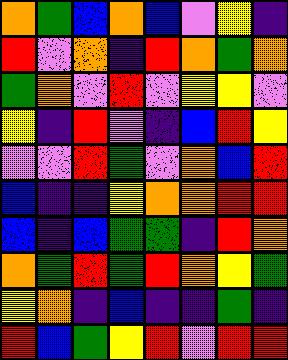[["orange", "green", "blue", "orange", "blue", "violet", "yellow", "indigo"], ["red", "violet", "orange", "indigo", "red", "orange", "green", "orange"], ["green", "orange", "violet", "red", "violet", "yellow", "yellow", "violet"], ["yellow", "indigo", "red", "violet", "indigo", "blue", "red", "yellow"], ["violet", "violet", "red", "green", "violet", "orange", "blue", "red"], ["blue", "indigo", "indigo", "yellow", "orange", "orange", "red", "red"], ["blue", "indigo", "blue", "green", "green", "indigo", "red", "orange"], ["orange", "green", "red", "green", "red", "orange", "yellow", "green"], ["yellow", "orange", "indigo", "blue", "indigo", "indigo", "green", "indigo"], ["red", "blue", "green", "yellow", "red", "violet", "red", "red"]]